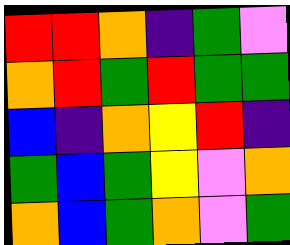[["red", "red", "orange", "indigo", "green", "violet"], ["orange", "red", "green", "red", "green", "green"], ["blue", "indigo", "orange", "yellow", "red", "indigo"], ["green", "blue", "green", "yellow", "violet", "orange"], ["orange", "blue", "green", "orange", "violet", "green"]]